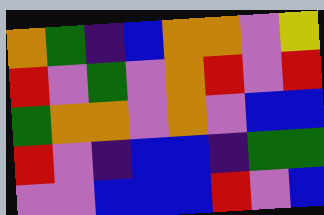[["orange", "green", "indigo", "blue", "orange", "orange", "violet", "yellow"], ["red", "violet", "green", "violet", "orange", "red", "violet", "red"], ["green", "orange", "orange", "violet", "orange", "violet", "blue", "blue"], ["red", "violet", "indigo", "blue", "blue", "indigo", "green", "green"], ["violet", "violet", "blue", "blue", "blue", "red", "violet", "blue"]]